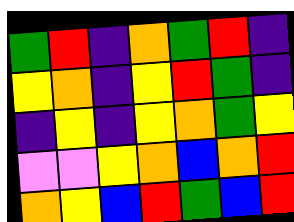[["green", "red", "indigo", "orange", "green", "red", "indigo"], ["yellow", "orange", "indigo", "yellow", "red", "green", "indigo"], ["indigo", "yellow", "indigo", "yellow", "orange", "green", "yellow"], ["violet", "violet", "yellow", "orange", "blue", "orange", "red"], ["orange", "yellow", "blue", "red", "green", "blue", "red"]]